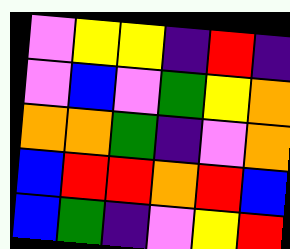[["violet", "yellow", "yellow", "indigo", "red", "indigo"], ["violet", "blue", "violet", "green", "yellow", "orange"], ["orange", "orange", "green", "indigo", "violet", "orange"], ["blue", "red", "red", "orange", "red", "blue"], ["blue", "green", "indigo", "violet", "yellow", "red"]]